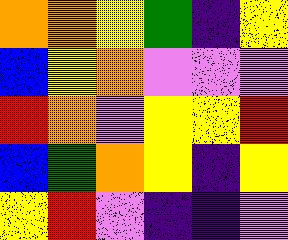[["orange", "orange", "yellow", "green", "indigo", "yellow"], ["blue", "yellow", "orange", "violet", "violet", "violet"], ["red", "orange", "violet", "yellow", "yellow", "red"], ["blue", "green", "orange", "yellow", "indigo", "yellow"], ["yellow", "red", "violet", "indigo", "indigo", "violet"]]